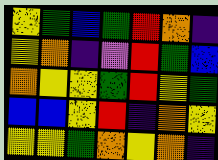[["yellow", "green", "blue", "green", "red", "orange", "indigo"], ["yellow", "orange", "indigo", "violet", "red", "green", "blue"], ["orange", "yellow", "yellow", "green", "red", "yellow", "green"], ["blue", "blue", "yellow", "red", "indigo", "orange", "yellow"], ["yellow", "yellow", "green", "orange", "yellow", "orange", "indigo"]]